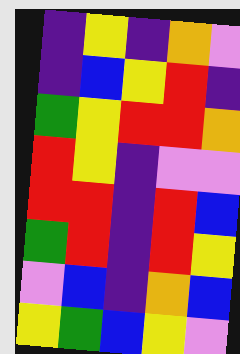[["indigo", "yellow", "indigo", "orange", "violet"], ["indigo", "blue", "yellow", "red", "indigo"], ["green", "yellow", "red", "red", "orange"], ["red", "yellow", "indigo", "violet", "violet"], ["red", "red", "indigo", "red", "blue"], ["green", "red", "indigo", "red", "yellow"], ["violet", "blue", "indigo", "orange", "blue"], ["yellow", "green", "blue", "yellow", "violet"]]